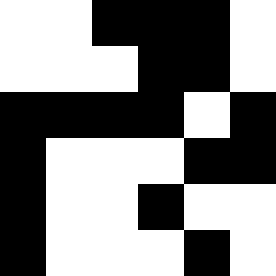[["white", "white", "black", "black", "black", "white"], ["white", "white", "white", "black", "black", "white"], ["black", "black", "black", "black", "white", "black"], ["black", "white", "white", "white", "black", "black"], ["black", "white", "white", "black", "white", "white"], ["black", "white", "white", "white", "black", "white"]]